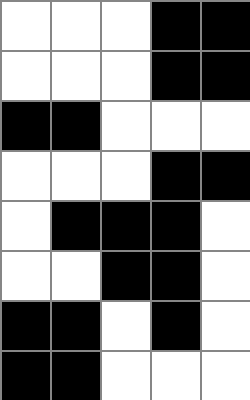[["white", "white", "white", "black", "black"], ["white", "white", "white", "black", "black"], ["black", "black", "white", "white", "white"], ["white", "white", "white", "black", "black"], ["white", "black", "black", "black", "white"], ["white", "white", "black", "black", "white"], ["black", "black", "white", "black", "white"], ["black", "black", "white", "white", "white"]]